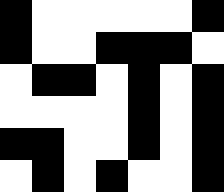[["black", "white", "white", "white", "white", "white", "black"], ["black", "white", "white", "black", "black", "black", "white"], ["white", "black", "black", "white", "black", "white", "black"], ["white", "white", "white", "white", "black", "white", "black"], ["black", "black", "white", "white", "black", "white", "black"], ["white", "black", "white", "black", "white", "white", "black"]]